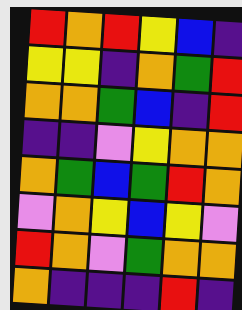[["red", "orange", "red", "yellow", "blue", "indigo"], ["yellow", "yellow", "indigo", "orange", "green", "red"], ["orange", "orange", "green", "blue", "indigo", "red"], ["indigo", "indigo", "violet", "yellow", "orange", "orange"], ["orange", "green", "blue", "green", "red", "orange"], ["violet", "orange", "yellow", "blue", "yellow", "violet"], ["red", "orange", "violet", "green", "orange", "orange"], ["orange", "indigo", "indigo", "indigo", "red", "indigo"]]